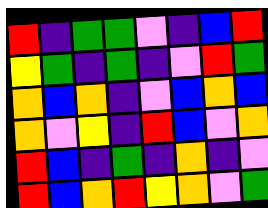[["red", "indigo", "green", "green", "violet", "indigo", "blue", "red"], ["yellow", "green", "indigo", "green", "indigo", "violet", "red", "green"], ["orange", "blue", "orange", "indigo", "violet", "blue", "orange", "blue"], ["orange", "violet", "yellow", "indigo", "red", "blue", "violet", "orange"], ["red", "blue", "indigo", "green", "indigo", "orange", "indigo", "violet"], ["red", "blue", "orange", "red", "yellow", "orange", "violet", "green"]]